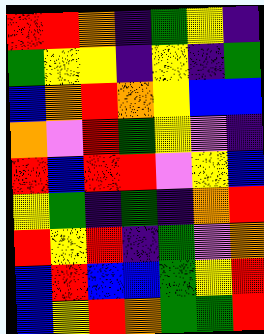[["red", "red", "orange", "indigo", "green", "yellow", "indigo"], ["green", "yellow", "yellow", "indigo", "yellow", "indigo", "green"], ["blue", "orange", "red", "orange", "yellow", "blue", "blue"], ["orange", "violet", "red", "green", "yellow", "violet", "indigo"], ["red", "blue", "red", "red", "violet", "yellow", "blue"], ["yellow", "green", "indigo", "green", "indigo", "orange", "red"], ["red", "yellow", "red", "indigo", "green", "violet", "orange"], ["blue", "red", "blue", "blue", "green", "yellow", "red"], ["blue", "yellow", "red", "orange", "green", "green", "red"]]